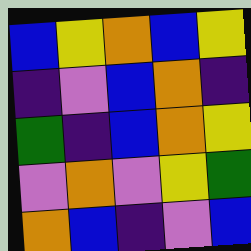[["blue", "yellow", "orange", "blue", "yellow"], ["indigo", "violet", "blue", "orange", "indigo"], ["green", "indigo", "blue", "orange", "yellow"], ["violet", "orange", "violet", "yellow", "green"], ["orange", "blue", "indigo", "violet", "blue"]]